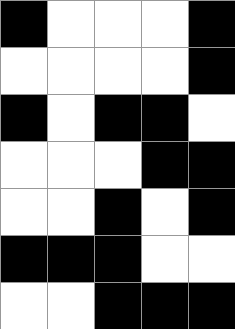[["black", "white", "white", "white", "black"], ["white", "white", "white", "white", "black"], ["black", "white", "black", "black", "white"], ["white", "white", "white", "black", "black"], ["white", "white", "black", "white", "black"], ["black", "black", "black", "white", "white"], ["white", "white", "black", "black", "black"]]